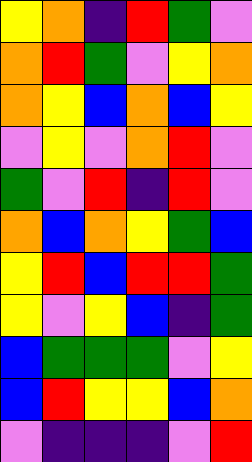[["yellow", "orange", "indigo", "red", "green", "violet"], ["orange", "red", "green", "violet", "yellow", "orange"], ["orange", "yellow", "blue", "orange", "blue", "yellow"], ["violet", "yellow", "violet", "orange", "red", "violet"], ["green", "violet", "red", "indigo", "red", "violet"], ["orange", "blue", "orange", "yellow", "green", "blue"], ["yellow", "red", "blue", "red", "red", "green"], ["yellow", "violet", "yellow", "blue", "indigo", "green"], ["blue", "green", "green", "green", "violet", "yellow"], ["blue", "red", "yellow", "yellow", "blue", "orange"], ["violet", "indigo", "indigo", "indigo", "violet", "red"]]